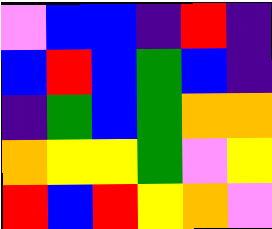[["violet", "blue", "blue", "indigo", "red", "indigo"], ["blue", "red", "blue", "green", "blue", "indigo"], ["indigo", "green", "blue", "green", "orange", "orange"], ["orange", "yellow", "yellow", "green", "violet", "yellow"], ["red", "blue", "red", "yellow", "orange", "violet"]]